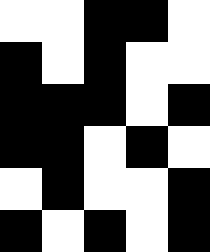[["white", "white", "black", "black", "white"], ["black", "white", "black", "white", "white"], ["black", "black", "black", "white", "black"], ["black", "black", "white", "black", "white"], ["white", "black", "white", "white", "black"], ["black", "white", "black", "white", "black"]]